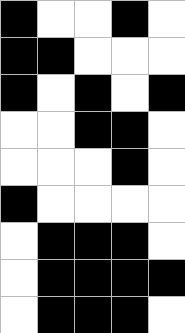[["black", "white", "white", "black", "white"], ["black", "black", "white", "white", "white"], ["black", "white", "black", "white", "black"], ["white", "white", "black", "black", "white"], ["white", "white", "white", "black", "white"], ["black", "white", "white", "white", "white"], ["white", "black", "black", "black", "white"], ["white", "black", "black", "black", "black"], ["white", "black", "black", "black", "white"]]